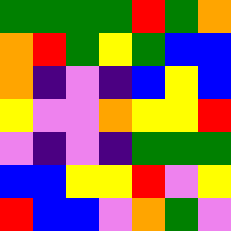[["green", "green", "green", "green", "red", "green", "orange"], ["orange", "red", "green", "yellow", "green", "blue", "blue"], ["orange", "indigo", "violet", "indigo", "blue", "yellow", "blue"], ["yellow", "violet", "violet", "orange", "yellow", "yellow", "red"], ["violet", "indigo", "violet", "indigo", "green", "green", "green"], ["blue", "blue", "yellow", "yellow", "red", "violet", "yellow"], ["red", "blue", "blue", "violet", "orange", "green", "violet"]]